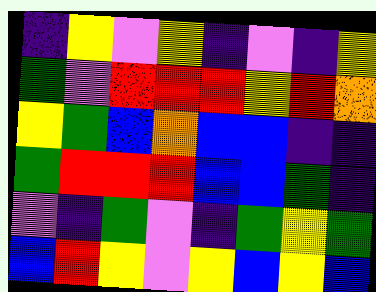[["indigo", "yellow", "violet", "yellow", "indigo", "violet", "indigo", "yellow"], ["green", "violet", "red", "red", "red", "yellow", "red", "orange"], ["yellow", "green", "blue", "orange", "blue", "blue", "indigo", "indigo"], ["green", "red", "red", "red", "blue", "blue", "green", "indigo"], ["violet", "indigo", "green", "violet", "indigo", "green", "yellow", "green"], ["blue", "red", "yellow", "violet", "yellow", "blue", "yellow", "blue"]]